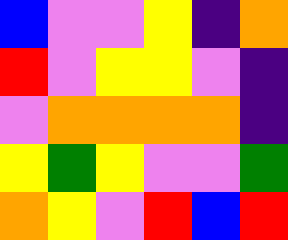[["blue", "violet", "violet", "yellow", "indigo", "orange"], ["red", "violet", "yellow", "yellow", "violet", "indigo"], ["violet", "orange", "orange", "orange", "orange", "indigo"], ["yellow", "green", "yellow", "violet", "violet", "green"], ["orange", "yellow", "violet", "red", "blue", "red"]]